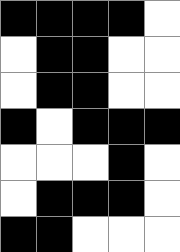[["black", "black", "black", "black", "white"], ["white", "black", "black", "white", "white"], ["white", "black", "black", "white", "white"], ["black", "white", "black", "black", "black"], ["white", "white", "white", "black", "white"], ["white", "black", "black", "black", "white"], ["black", "black", "white", "white", "white"]]